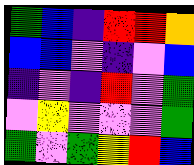[["green", "blue", "indigo", "red", "red", "orange"], ["blue", "blue", "violet", "indigo", "violet", "blue"], ["indigo", "violet", "indigo", "red", "violet", "green"], ["violet", "yellow", "violet", "violet", "violet", "green"], ["green", "violet", "green", "yellow", "red", "blue"]]